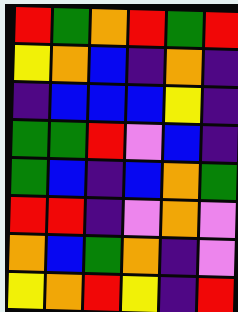[["red", "green", "orange", "red", "green", "red"], ["yellow", "orange", "blue", "indigo", "orange", "indigo"], ["indigo", "blue", "blue", "blue", "yellow", "indigo"], ["green", "green", "red", "violet", "blue", "indigo"], ["green", "blue", "indigo", "blue", "orange", "green"], ["red", "red", "indigo", "violet", "orange", "violet"], ["orange", "blue", "green", "orange", "indigo", "violet"], ["yellow", "orange", "red", "yellow", "indigo", "red"]]